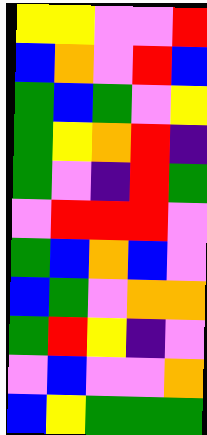[["yellow", "yellow", "violet", "violet", "red"], ["blue", "orange", "violet", "red", "blue"], ["green", "blue", "green", "violet", "yellow"], ["green", "yellow", "orange", "red", "indigo"], ["green", "violet", "indigo", "red", "green"], ["violet", "red", "red", "red", "violet"], ["green", "blue", "orange", "blue", "violet"], ["blue", "green", "violet", "orange", "orange"], ["green", "red", "yellow", "indigo", "violet"], ["violet", "blue", "violet", "violet", "orange"], ["blue", "yellow", "green", "green", "green"]]